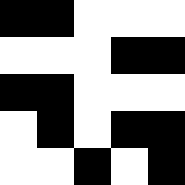[["black", "black", "white", "white", "white"], ["white", "white", "white", "black", "black"], ["black", "black", "white", "white", "white"], ["white", "black", "white", "black", "black"], ["white", "white", "black", "white", "black"]]